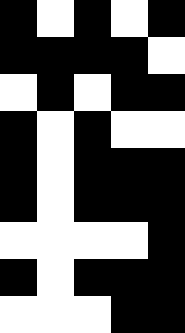[["black", "white", "black", "white", "black"], ["black", "black", "black", "black", "white"], ["white", "black", "white", "black", "black"], ["black", "white", "black", "white", "white"], ["black", "white", "black", "black", "black"], ["black", "white", "black", "black", "black"], ["white", "white", "white", "white", "black"], ["black", "white", "black", "black", "black"], ["white", "white", "white", "black", "black"]]